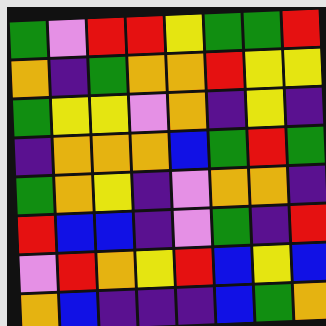[["green", "violet", "red", "red", "yellow", "green", "green", "red"], ["orange", "indigo", "green", "orange", "orange", "red", "yellow", "yellow"], ["green", "yellow", "yellow", "violet", "orange", "indigo", "yellow", "indigo"], ["indigo", "orange", "orange", "orange", "blue", "green", "red", "green"], ["green", "orange", "yellow", "indigo", "violet", "orange", "orange", "indigo"], ["red", "blue", "blue", "indigo", "violet", "green", "indigo", "red"], ["violet", "red", "orange", "yellow", "red", "blue", "yellow", "blue"], ["orange", "blue", "indigo", "indigo", "indigo", "blue", "green", "orange"]]